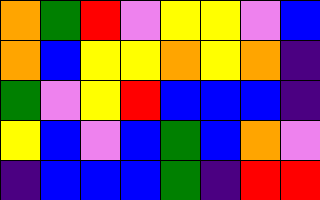[["orange", "green", "red", "violet", "yellow", "yellow", "violet", "blue"], ["orange", "blue", "yellow", "yellow", "orange", "yellow", "orange", "indigo"], ["green", "violet", "yellow", "red", "blue", "blue", "blue", "indigo"], ["yellow", "blue", "violet", "blue", "green", "blue", "orange", "violet"], ["indigo", "blue", "blue", "blue", "green", "indigo", "red", "red"]]